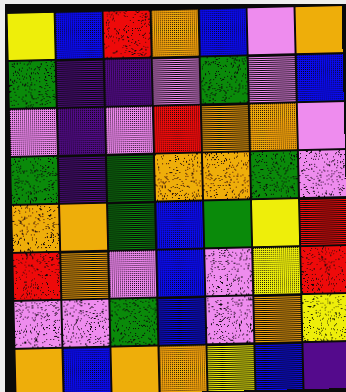[["yellow", "blue", "red", "orange", "blue", "violet", "orange"], ["green", "indigo", "indigo", "violet", "green", "violet", "blue"], ["violet", "indigo", "violet", "red", "orange", "orange", "violet"], ["green", "indigo", "green", "orange", "orange", "green", "violet"], ["orange", "orange", "green", "blue", "green", "yellow", "red"], ["red", "orange", "violet", "blue", "violet", "yellow", "red"], ["violet", "violet", "green", "blue", "violet", "orange", "yellow"], ["orange", "blue", "orange", "orange", "yellow", "blue", "indigo"]]